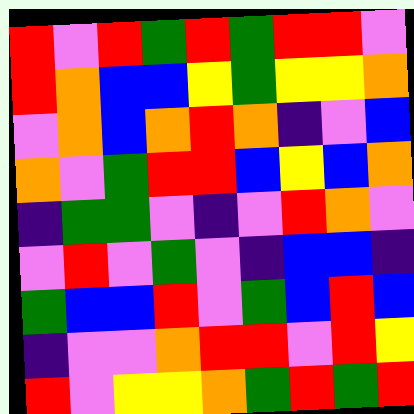[["red", "violet", "red", "green", "red", "green", "red", "red", "violet"], ["red", "orange", "blue", "blue", "yellow", "green", "yellow", "yellow", "orange"], ["violet", "orange", "blue", "orange", "red", "orange", "indigo", "violet", "blue"], ["orange", "violet", "green", "red", "red", "blue", "yellow", "blue", "orange"], ["indigo", "green", "green", "violet", "indigo", "violet", "red", "orange", "violet"], ["violet", "red", "violet", "green", "violet", "indigo", "blue", "blue", "indigo"], ["green", "blue", "blue", "red", "violet", "green", "blue", "red", "blue"], ["indigo", "violet", "violet", "orange", "red", "red", "violet", "red", "yellow"], ["red", "violet", "yellow", "yellow", "orange", "green", "red", "green", "red"]]